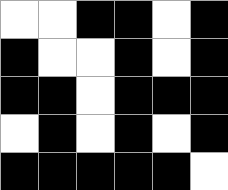[["white", "white", "black", "black", "white", "black"], ["black", "white", "white", "black", "white", "black"], ["black", "black", "white", "black", "black", "black"], ["white", "black", "white", "black", "white", "black"], ["black", "black", "black", "black", "black", "white"]]